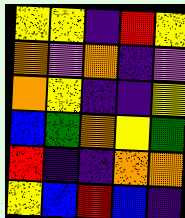[["yellow", "yellow", "indigo", "red", "yellow"], ["orange", "violet", "orange", "indigo", "violet"], ["orange", "yellow", "indigo", "indigo", "yellow"], ["blue", "green", "orange", "yellow", "green"], ["red", "indigo", "indigo", "orange", "orange"], ["yellow", "blue", "red", "blue", "indigo"]]